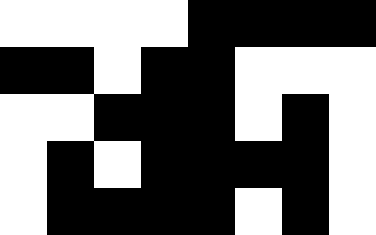[["white", "white", "white", "white", "black", "black", "black", "black"], ["black", "black", "white", "black", "black", "white", "white", "white"], ["white", "white", "black", "black", "black", "white", "black", "white"], ["white", "black", "white", "black", "black", "black", "black", "white"], ["white", "black", "black", "black", "black", "white", "black", "white"]]